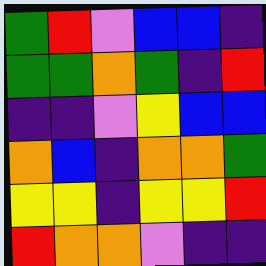[["green", "red", "violet", "blue", "blue", "indigo"], ["green", "green", "orange", "green", "indigo", "red"], ["indigo", "indigo", "violet", "yellow", "blue", "blue"], ["orange", "blue", "indigo", "orange", "orange", "green"], ["yellow", "yellow", "indigo", "yellow", "yellow", "red"], ["red", "orange", "orange", "violet", "indigo", "indigo"]]